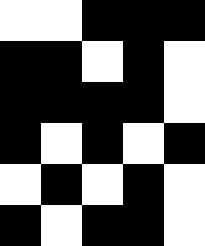[["white", "white", "black", "black", "black"], ["black", "black", "white", "black", "white"], ["black", "black", "black", "black", "white"], ["black", "white", "black", "white", "black"], ["white", "black", "white", "black", "white"], ["black", "white", "black", "black", "white"]]